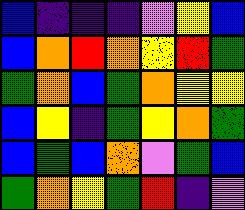[["blue", "indigo", "indigo", "indigo", "violet", "yellow", "blue"], ["blue", "orange", "red", "orange", "yellow", "red", "green"], ["green", "orange", "blue", "green", "orange", "yellow", "yellow"], ["blue", "yellow", "indigo", "green", "yellow", "orange", "green"], ["blue", "green", "blue", "orange", "violet", "green", "blue"], ["green", "orange", "yellow", "green", "red", "indigo", "violet"]]